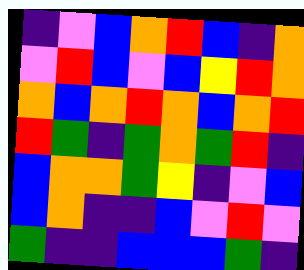[["indigo", "violet", "blue", "orange", "red", "blue", "indigo", "orange"], ["violet", "red", "blue", "violet", "blue", "yellow", "red", "orange"], ["orange", "blue", "orange", "red", "orange", "blue", "orange", "red"], ["red", "green", "indigo", "green", "orange", "green", "red", "indigo"], ["blue", "orange", "orange", "green", "yellow", "indigo", "violet", "blue"], ["blue", "orange", "indigo", "indigo", "blue", "violet", "red", "violet"], ["green", "indigo", "indigo", "blue", "blue", "blue", "green", "indigo"]]